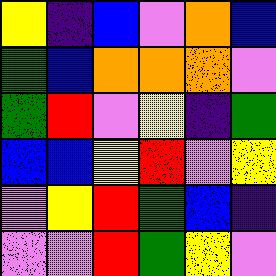[["yellow", "indigo", "blue", "violet", "orange", "blue"], ["green", "blue", "orange", "orange", "orange", "violet"], ["green", "red", "violet", "yellow", "indigo", "green"], ["blue", "blue", "yellow", "red", "violet", "yellow"], ["violet", "yellow", "red", "green", "blue", "indigo"], ["violet", "violet", "red", "green", "yellow", "violet"]]